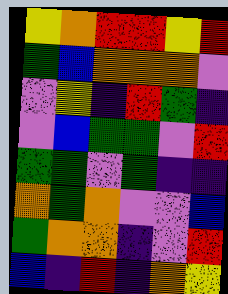[["yellow", "orange", "red", "red", "yellow", "red"], ["green", "blue", "orange", "orange", "orange", "violet"], ["violet", "yellow", "indigo", "red", "green", "indigo"], ["violet", "blue", "green", "green", "violet", "red"], ["green", "green", "violet", "green", "indigo", "indigo"], ["orange", "green", "orange", "violet", "violet", "blue"], ["green", "orange", "orange", "indigo", "violet", "red"], ["blue", "indigo", "red", "indigo", "orange", "yellow"]]